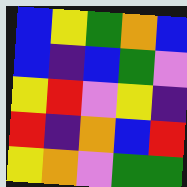[["blue", "yellow", "green", "orange", "blue"], ["blue", "indigo", "blue", "green", "violet"], ["yellow", "red", "violet", "yellow", "indigo"], ["red", "indigo", "orange", "blue", "red"], ["yellow", "orange", "violet", "green", "green"]]